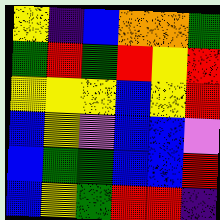[["yellow", "indigo", "blue", "orange", "orange", "green"], ["green", "red", "green", "red", "yellow", "red"], ["yellow", "yellow", "yellow", "blue", "yellow", "red"], ["blue", "yellow", "violet", "blue", "blue", "violet"], ["blue", "green", "green", "blue", "blue", "red"], ["blue", "yellow", "green", "red", "red", "indigo"]]